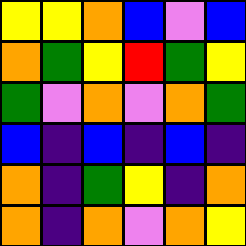[["yellow", "yellow", "orange", "blue", "violet", "blue"], ["orange", "green", "yellow", "red", "green", "yellow"], ["green", "violet", "orange", "violet", "orange", "green"], ["blue", "indigo", "blue", "indigo", "blue", "indigo"], ["orange", "indigo", "green", "yellow", "indigo", "orange"], ["orange", "indigo", "orange", "violet", "orange", "yellow"]]